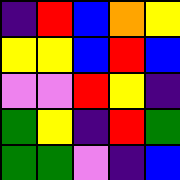[["indigo", "red", "blue", "orange", "yellow"], ["yellow", "yellow", "blue", "red", "blue"], ["violet", "violet", "red", "yellow", "indigo"], ["green", "yellow", "indigo", "red", "green"], ["green", "green", "violet", "indigo", "blue"]]